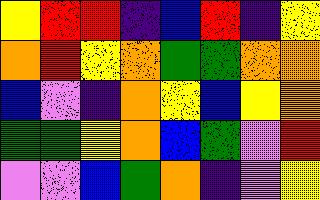[["yellow", "red", "red", "indigo", "blue", "red", "indigo", "yellow"], ["orange", "red", "yellow", "orange", "green", "green", "orange", "orange"], ["blue", "violet", "indigo", "orange", "yellow", "blue", "yellow", "orange"], ["green", "green", "yellow", "orange", "blue", "green", "violet", "red"], ["violet", "violet", "blue", "green", "orange", "indigo", "violet", "yellow"]]